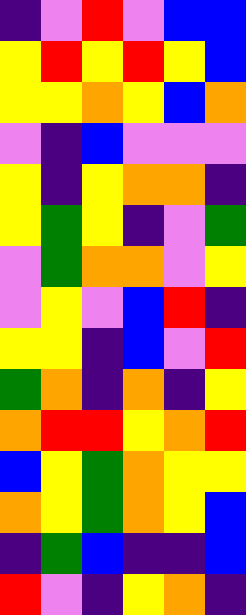[["indigo", "violet", "red", "violet", "blue", "blue"], ["yellow", "red", "yellow", "red", "yellow", "blue"], ["yellow", "yellow", "orange", "yellow", "blue", "orange"], ["violet", "indigo", "blue", "violet", "violet", "violet"], ["yellow", "indigo", "yellow", "orange", "orange", "indigo"], ["yellow", "green", "yellow", "indigo", "violet", "green"], ["violet", "green", "orange", "orange", "violet", "yellow"], ["violet", "yellow", "violet", "blue", "red", "indigo"], ["yellow", "yellow", "indigo", "blue", "violet", "red"], ["green", "orange", "indigo", "orange", "indigo", "yellow"], ["orange", "red", "red", "yellow", "orange", "red"], ["blue", "yellow", "green", "orange", "yellow", "yellow"], ["orange", "yellow", "green", "orange", "yellow", "blue"], ["indigo", "green", "blue", "indigo", "indigo", "blue"], ["red", "violet", "indigo", "yellow", "orange", "indigo"]]